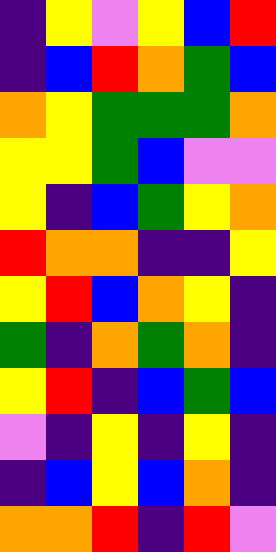[["indigo", "yellow", "violet", "yellow", "blue", "red"], ["indigo", "blue", "red", "orange", "green", "blue"], ["orange", "yellow", "green", "green", "green", "orange"], ["yellow", "yellow", "green", "blue", "violet", "violet"], ["yellow", "indigo", "blue", "green", "yellow", "orange"], ["red", "orange", "orange", "indigo", "indigo", "yellow"], ["yellow", "red", "blue", "orange", "yellow", "indigo"], ["green", "indigo", "orange", "green", "orange", "indigo"], ["yellow", "red", "indigo", "blue", "green", "blue"], ["violet", "indigo", "yellow", "indigo", "yellow", "indigo"], ["indigo", "blue", "yellow", "blue", "orange", "indigo"], ["orange", "orange", "red", "indigo", "red", "violet"]]